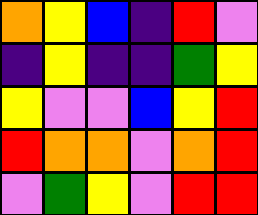[["orange", "yellow", "blue", "indigo", "red", "violet"], ["indigo", "yellow", "indigo", "indigo", "green", "yellow"], ["yellow", "violet", "violet", "blue", "yellow", "red"], ["red", "orange", "orange", "violet", "orange", "red"], ["violet", "green", "yellow", "violet", "red", "red"]]